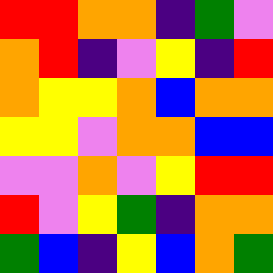[["red", "red", "orange", "orange", "indigo", "green", "violet"], ["orange", "red", "indigo", "violet", "yellow", "indigo", "red"], ["orange", "yellow", "yellow", "orange", "blue", "orange", "orange"], ["yellow", "yellow", "violet", "orange", "orange", "blue", "blue"], ["violet", "violet", "orange", "violet", "yellow", "red", "red"], ["red", "violet", "yellow", "green", "indigo", "orange", "orange"], ["green", "blue", "indigo", "yellow", "blue", "orange", "green"]]